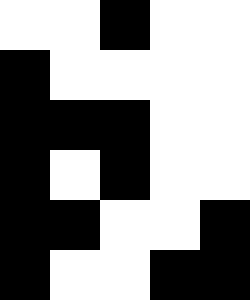[["white", "white", "black", "white", "white"], ["black", "white", "white", "white", "white"], ["black", "black", "black", "white", "white"], ["black", "white", "black", "white", "white"], ["black", "black", "white", "white", "black"], ["black", "white", "white", "black", "black"]]